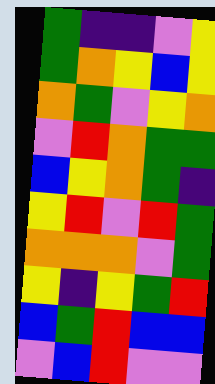[["green", "indigo", "indigo", "violet", "yellow"], ["green", "orange", "yellow", "blue", "yellow"], ["orange", "green", "violet", "yellow", "orange"], ["violet", "red", "orange", "green", "green"], ["blue", "yellow", "orange", "green", "indigo"], ["yellow", "red", "violet", "red", "green"], ["orange", "orange", "orange", "violet", "green"], ["yellow", "indigo", "yellow", "green", "red"], ["blue", "green", "red", "blue", "blue"], ["violet", "blue", "red", "violet", "violet"]]